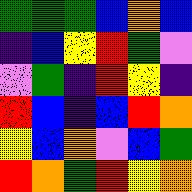[["green", "green", "green", "blue", "orange", "blue"], ["indigo", "blue", "yellow", "red", "green", "violet"], ["violet", "green", "indigo", "red", "yellow", "indigo"], ["red", "blue", "indigo", "blue", "red", "orange"], ["yellow", "blue", "orange", "violet", "blue", "green"], ["red", "orange", "green", "red", "yellow", "orange"]]